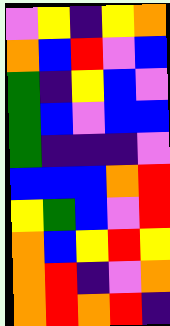[["violet", "yellow", "indigo", "yellow", "orange"], ["orange", "blue", "red", "violet", "blue"], ["green", "indigo", "yellow", "blue", "violet"], ["green", "blue", "violet", "blue", "blue"], ["green", "indigo", "indigo", "indigo", "violet"], ["blue", "blue", "blue", "orange", "red"], ["yellow", "green", "blue", "violet", "red"], ["orange", "blue", "yellow", "red", "yellow"], ["orange", "red", "indigo", "violet", "orange"], ["orange", "red", "orange", "red", "indigo"]]